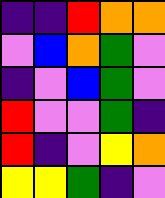[["indigo", "indigo", "red", "orange", "orange"], ["violet", "blue", "orange", "green", "violet"], ["indigo", "violet", "blue", "green", "violet"], ["red", "violet", "violet", "green", "indigo"], ["red", "indigo", "violet", "yellow", "orange"], ["yellow", "yellow", "green", "indigo", "violet"]]